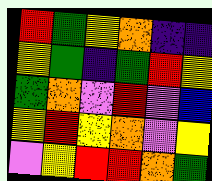[["red", "green", "yellow", "orange", "indigo", "indigo"], ["yellow", "green", "indigo", "green", "red", "yellow"], ["green", "orange", "violet", "red", "violet", "blue"], ["yellow", "red", "yellow", "orange", "violet", "yellow"], ["violet", "yellow", "red", "red", "orange", "green"]]